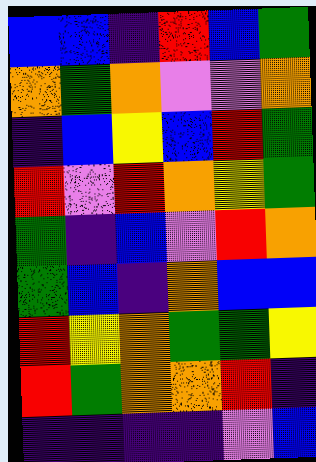[["blue", "blue", "indigo", "red", "blue", "green"], ["orange", "green", "orange", "violet", "violet", "orange"], ["indigo", "blue", "yellow", "blue", "red", "green"], ["red", "violet", "red", "orange", "yellow", "green"], ["green", "indigo", "blue", "violet", "red", "orange"], ["green", "blue", "indigo", "orange", "blue", "blue"], ["red", "yellow", "orange", "green", "green", "yellow"], ["red", "green", "orange", "orange", "red", "indigo"], ["indigo", "indigo", "indigo", "indigo", "violet", "blue"]]